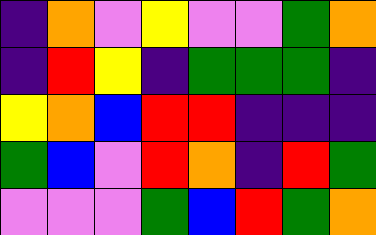[["indigo", "orange", "violet", "yellow", "violet", "violet", "green", "orange"], ["indigo", "red", "yellow", "indigo", "green", "green", "green", "indigo"], ["yellow", "orange", "blue", "red", "red", "indigo", "indigo", "indigo"], ["green", "blue", "violet", "red", "orange", "indigo", "red", "green"], ["violet", "violet", "violet", "green", "blue", "red", "green", "orange"]]